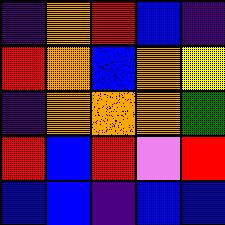[["indigo", "orange", "red", "blue", "indigo"], ["red", "orange", "blue", "orange", "yellow"], ["indigo", "orange", "orange", "orange", "green"], ["red", "blue", "red", "violet", "red"], ["blue", "blue", "indigo", "blue", "blue"]]